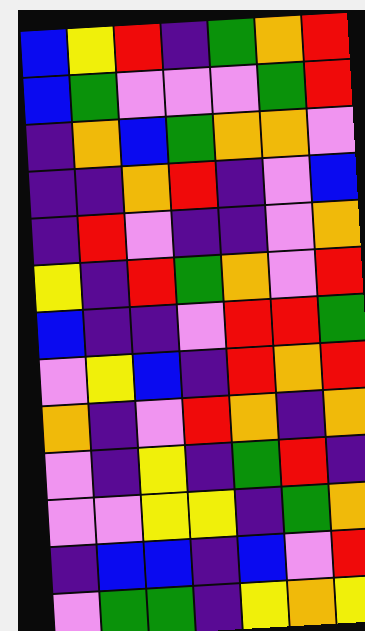[["blue", "yellow", "red", "indigo", "green", "orange", "red"], ["blue", "green", "violet", "violet", "violet", "green", "red"], ["indigo", "orange", "blue", "green", "orange", "orange", "violet"], ["indigo", "indigo", "orange", "red", "indigo", "violet", "blue"], ["indigo", "red", "violet", "indigo", "indigo", "violet", "orange"], ["yellow", "indigo", "red", "green", "orange", "violet", "red"], ["blue", "indigo", "indigo", "violet", "red", "red", "green"], ["violet", "yellow", "blue", "indigo", "red", "orange", "red"], ["orange", "indigo", "violet", "red", "orange", "indigo", "orange"], ["violet", "indigo", "yellow", "indigo", "green", "red", "indigo"], ["violet", "violet", "yellow", "yellow", "indigo", "green", "orange"], ["indigo", "blue", "blue", "indigo", "blue", "violet", "red"], ["violet", "green", "green", "indigo", "yellow", "orange", "yellow"]]